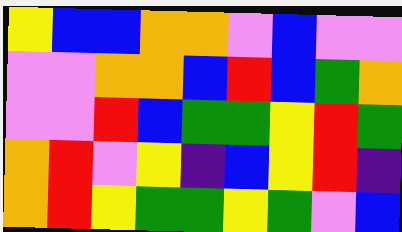[["yellow", "blue", "blue", "orange", "orange", "violet", "blue", "violet", "violet"], ["violet", "violet", "orange", "orange", "blue", "red", "blue", "green", "orange"], ["violet", "violet", "red", "blue", "green", "green", "yellow", "red", "green"], ["orange", "red", "violet", "yellow", "indigo", "blue", "yellow", "red", "indigo"], ["orange", "red", "yellow", "green", "green", "yellow", "green", "violet", "blue"]]